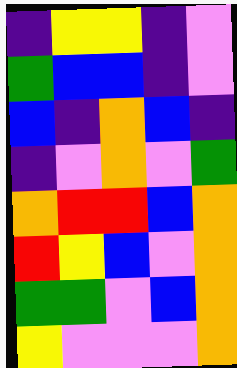[["indigo", "yellow", "yellow", "indigo", "violet"], ["green", "blue", "blue", "indigo", "violet"], ["blue", "indigo", "orange", "blue", "indigo"], ["indigo", "violet", "orange", "violet", "green"], ["orange", "red", "red", "blue", "orange"], ["red", "yellow", "blue", "violet", "orange"], ["green", "green", "violet", "blue", "orange"], ["yellow", "violet", "violet", "violet", "orange"]]